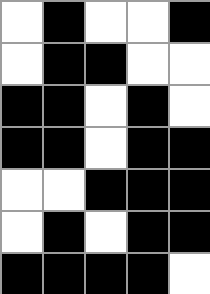[["white", "black", "white", "white", "black"], ["white", "black", "black", "white", "white"], ["black", "black", "white", "black", "white"], ["black", "black", "white", "black", "black"], ["white", "white", "black", "black", "black"], ["white", "black", "white", "black", "black"], ["black", "black", "black", "black", "white"]]